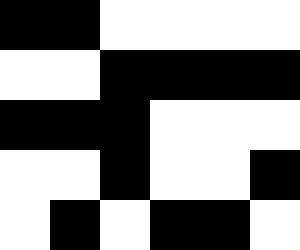[["black", "black", "white", "white", "white", "white"], ["white", "white", "black", "black", "black", "black"], ["black", "black", "black", "white", "white", "white"], ["white", "white", "black", "white", "white", "black"], ["white", "black", "white", "black", "black", "white"]]